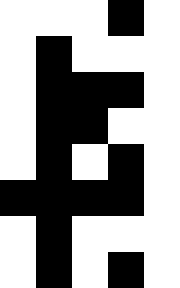[["white", "white", "white", "black", "white"], ["white", "black", "white", "white", "white"], ["white", "black", "black", "black", "white"], ["white", "black", "black", "white", "white"], ["white", "black", "white", "black", "white"], ["black", "black", "black", "black", "white"], ["white", "black", "white", "white", "white"], ["white", "black", "white", "black", "white"]]